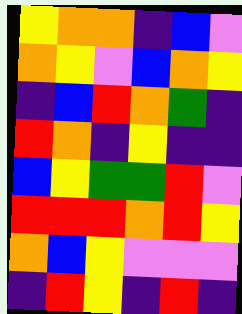[["yellow", "orange", "orange", "indigo", "blue", "violet"], ["orange", "yellow", "violet", "blue", "orange", "yellow"], ["indigo", "blue", "red", "orange", "green", "indigo"], ["red", "orange", "indigo", "yellow", "indigo", "indigo"], ["blue", "yellow", "green", "green", "red", "violet"], ["red", "red", "red", "orange", "red", "yellow"], ["orange", "blue", "yellow", "violet", "violet", "violet"], ["indigo", "red", "yellow", "indigo", "red", "indigo"]]